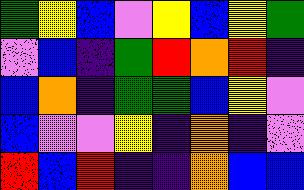[["green", "yellow", "blue", "violet", "yellow", "blue", "yellow", "green"], ["violet", "blue", "indigo", "green", "red", "orange", "red", "indigo"], ["blue", "orange", "indigo", "green", "green", "blue", "yellow", "violet"], ["blue", "violet", "violet", "yellow", "indigo", "orange", "indigo", "violet"], ["red", "blue", "red", "indigo", "indigo", "orange", "blue", "blue"]]